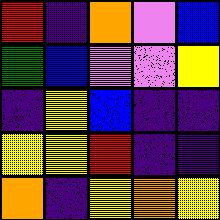[["red", "indigo", "orange", "violet", "blue"], ["green", "blue", "violet", "violet", "yellow"], ["indigo", "yellow", "blue", "indigo", "indigo"], ["yellow", "yellow", "red", "indigo", "indigo"], ["orange", "indigo", "yellow", "orange", "yellow"]]